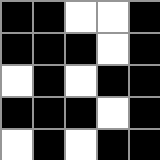[["black", "black", "white", "white", "black"], ["black", "black", "black", "white", "black"], ["white", "black", "white", "black", "black"], ["black", "black", "black", "white", "black"], ["white", "black", "white", "black", "black"]]